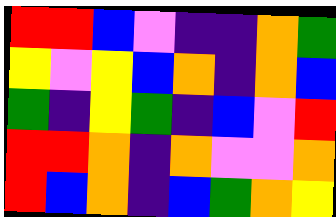[["red", "red", "blue", "violet", "indigo", "indigo", "orange", "green"], ["yellow", "violet", "yellow", "blue", "orange", "indigo", "orange", "blue"], ["green", "indigo", "yellow", "green", "indigo", "blue", "violet", "red"], ["red", "red", "orange", "indigo", "orange", "violet", "violet", "orange"], ["red", "blue", "orange", "indigo", "blue", "green", "orange", "yellow"]]